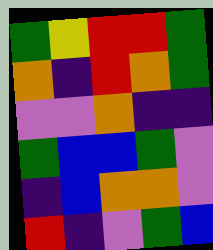[["green", "yellow", "red", "red", "green"], ["orange", "indigo", "red", "orange", "green"], ["violet", "violet", "orange", "indigo", "indigo"], ["green", "blue", "blue", "green", "violet"], ["indigo", "blue", "orange", "orange", "violet"], ["red", "indigo", "violet", "green", "blue"]]